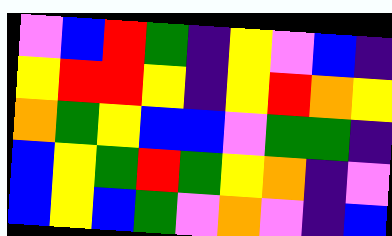[["violet", "blue", "red", "green", "indigo", "yellow", "violet", "blue", "indigo"], ["yellow", "red", "red", "yellow", "indigo", "yellow", "red", "orange", "yellow"], ["orange", "green", "yellow", "blue", "blue", "violet", "green", "green", "indigo"], ["blue", "yellow", "green", "red", "green", "yellow", "orange", "indigo", "violet"], ["blue", "yellow", "blue", "green", "violet", "orange", "violet", "indigo", "blue"]]